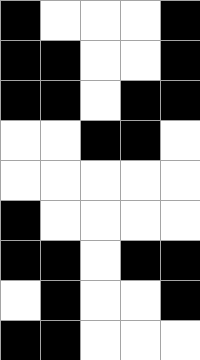[["black", "white", "white", "white", "black"], ["black", "black", "white", "white", "black"], ["black", "black", "white", "black", "black"], ["white", "white", "black", "black", "white"], ["white", "white", "white", "white", "white"], ["black", "white", "white", "white", "white"], ["black", "black", "white", "black", "black"], ["white", "black", "white", "white", "black"], ["black", "black", "white", "white", "white"]]